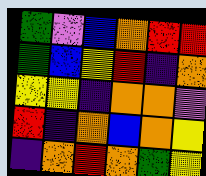[["green", "violet", "blue", "orange", "red", "red"], ["green", "blue", "yellow", "red", "indigo", "orange"], ["yellow", "yellow", "indigo", "orange", "orange", "violet"], ["red", "indigo", "orange", "blue", "orange", "yellow"], ["indigo", "orange", "red", "orange", "green", "yellow"]]